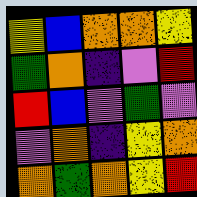[["yellow", "blue", "orange", "orange", "yellow"], ["green", "orange", "indigo", "violet", "red"], ["red", "blue", "violet", "green", "violet"], ["violet", "orange", "indigo", "yellow", "orange"], ["orange", "green", "orange", "yellow", "red"]]